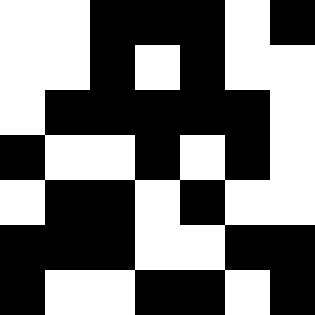[["white", "white", "black", "black", "black", "white", "black"], ["white", "white", "black", "white", "black", "white", "white"], ["white", "black", "black", "black", "black", "black", "white"], ["black", "white", "white", "black", "white", "black", "white"], ["white", "black", "black", "white", "black", "white", "white"], ["black", "black", "black", "white", "white", "black", "black"], ["black", "white", "white", "black", "black", "white", "black"]]